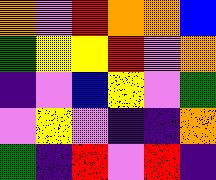[["orange", "violet", "red", "orange", "orange", "blue"], ["green", "yellow", "yellow", "red", "violet", "orange"], ["indigo", "violet", "blue", "yellow", "violet", "green"], ["violet", "yellow", "violet", "indigo", "indigo", "orange"], ["green", "indigo", "red", "violet", "red", "indigo"]]